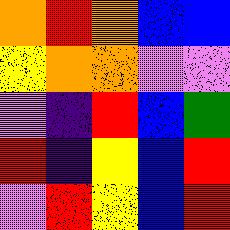[["orange", "red", "orange", "blue", "blue"], ["yellow", "orange", "orange", "violet", "violet"], ["violet", "indigo", "red", "blue", "green"], ["red", "indigo", "yellow", "blue", "red"], ["violet", "red", "yellow", "blue", "red"]]